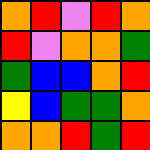[["orange", "red", "violet", "red", "orange"], ["red", "violet", "orange", "orange", "green"], ["green", "blue", "blue", "orange", "red"], ["yellow", "blue", "green", "green", "orange"], ["orange", "orange", "red", "green", "red"]]